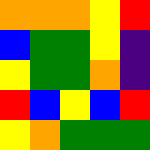[["orange", "orange", "orange", "yellow", "red"], ["blue", "green", "green", "yellow", "indigo"], ["yellow", "green", "green", "orange", "indigo"], ["red", "blue", "yellow", "blue", "red"], ["yellow", "orange", "green", "green", "green"]]